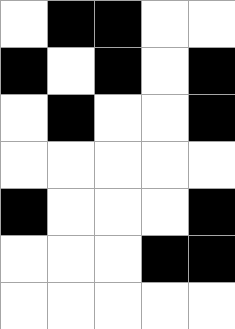[["white", "black", "black", "white", "white"], ["black", "white", "black", "white", "black"], ["white", "black", "white", "white", "black"], ["white", "white", "white", "white", "white"], ["black", "white", "white", "white", "black"], ["white", "white", "white", "black", "black"], ["white", "white", "white", "white", "white"]]